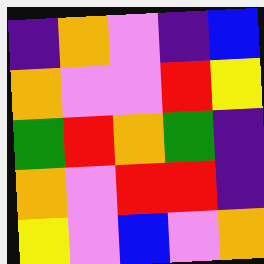[["indigo", "orange", "violet", "indigo", "blue"], ["orange", "violet", "violet", "red", "yellow"], ["green", "red", "orange", "green", "indigo"], ["orange", "violet", "red", "red", "indigo"], ["yellow", "violet", "blue", "violet", "orange"]]